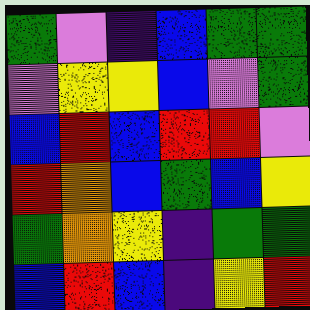[["green", "violet", "indigo", "blue", "green", "green"], ["violet", "yellow", "yellow", "blue", "violet", "green"], ["blue", "red", "blue", "red", "red", "violet"], ["red", "orange", "blue", "green", "blue", "yellow"], ["green", "orange", "yellow", "indigo", "green", "green"], ["blue", "red", "blue", "indigo", "yellow", "red"]]